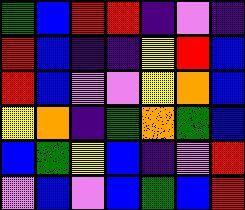[["green", "blue", "red", "red", "indigo", "violet", "indigo"], ["red", "blue", "indigo", "indigo", "yellow", "red", "blue"], ["red", "blue", "violet", "violet", "yellow", "orange", "blue"], ["yellow", "orange", "indigo", "green", "orange", "green", "blue"], ["blue", "green", "yellow", "blue", "indigo", "violet", "red"], ["violet", "blue", "violet", "blue", "green", "blue", "red"]]